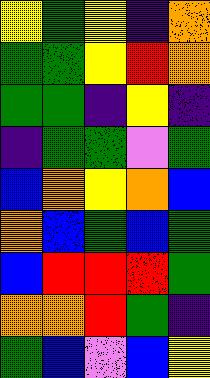[["yellow", "green", "yellow", "indigo", "orange"], ["green", "green", "yellow", "red", "orange"], ["green", "green", "indigo", "yellow", "indigo"], ["indigo", "green", "green", "violet", "green"], ["blue", "orange", "yellow", "orange", "blue"], ["orange", "blue", "green", "blue", "green"], ["blue", "red", "red", "red", "green"], ["orange", "orange", "red", "green", "indigo"], ["green", "blue", "violet", "blue", "yellow"]]